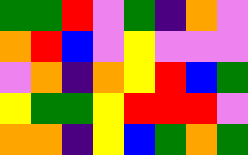[["green", "green", "red", "violet", "green", "indigo", "orange", "violet"], ["orange", "red", "blue", "violet", "yellow", "violet", "violet", "violet"], ["violet", "orange", "indigo", "orange", "yellow", "red", "blue", "green"], ["yellow", "green", "green", "yellow", "red", "red", "red", "violet"], ["orange", "orange", "indigo", "yellow", "blue", "green", "orange", "green"]]